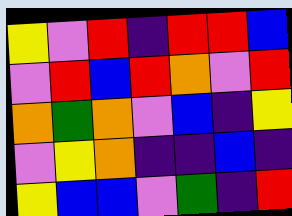[["yellow", "violet", "red", "indigo", "red", "red", "blue"], ["violet", "red", "blue", "red", "orange", "violet", "red"], ["orange", "green", "orange", "violet", "blue", "indigo", "yellow"], ["violet", "yellow", "orange", "indigo", "indigo", "blue", "indigo"], ["yellow", "blue", "blue", "violet", "green", "indigo", "red"]]